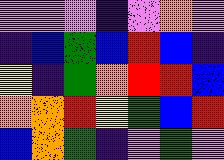[["violet", "violet", "violet", "indigo", "violet", "orange", "violet"], ["indigo", "blue", "green", "blue", "red", "blue", "indigo"], ["yellow", "indigo", "green", "orange", "red", "red", "blue"], ["orange", "orange", "red", "yellow", "green", "blue", "red"], ["blue", "orange", "green", "indigo", "violet", "green", "violet"]]